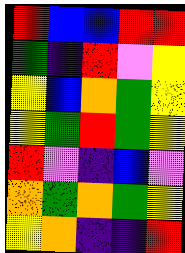[["red", "blue", "blue", "red", "red"], ["green", "indigo", "red", "violet", "yellow"], ["yellow", "blue", "orange", "green", "yellow"], ["yellow", "green", "red", "green", "yellow"], ["red", "violet", "indigo", "blue", "violet"], ["orange", "green", "orange", "green", "yellow"], ["yellow", "orange", "indigo", "indigo", "red"]]